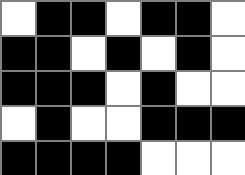[["white", "black", "black", "white", "black", "black", "white"], ["black", "black", "white", "black", "white", "black", "white"], ["black", "black", "black", "white", "black", "white", "white"], ["white", "black", "white", "white", "black", "black", "black"], ["black", "black", "black", "black", "white", "white", "white"]]